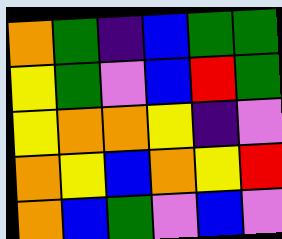[["orange", "green", "indigo", "blue", "green", "green"], ["yellow", "green", "violet", "blue", "red", "green"], ["yellow", "orange", "orange", "yellow", "indigo", "violet"], ["orange", "yellow", "blue", "orange", "yellow", "red"], ["orange", "blue", "green", "violet", "blue", "violet"]]